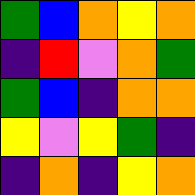[["green", "blue", "orange", "yellow", "orange"], ["indigo", "red", "violet", "orange", "green"], ["green", "blue", "indigo", "orange", "orange"], ["yellow", "violet", "yellow", "green", "indigo"], ["indigo", "orange", "indigo", "yellow", "orange"]]